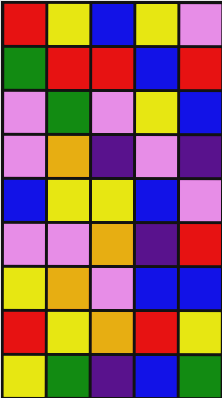[["red", "yellow", "blue", "yellow", "violet"], ["green", "red", "red", "blue", "red"], ["violet", "green", "violet", "yellow", "blue"], ["violet", "orange", "indigo", "violet", "indigo"], ["blue", "yellow", "yellow", "blue", "violet"], ["violet", "violet", "orange", "indigo", "red"], ["yellow", "orange", "violet", "blue", "blue"], ["red", "yellow", "orange", "red", "yellow"], ["yellow", "green", "indigo", "blue", "green"]]